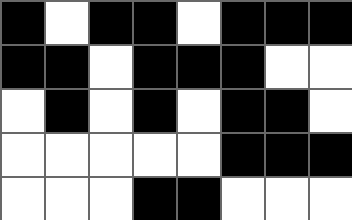[["black", "white", "black", "black", "white", "black", "black", "black"], ["black", "black", "white", "black", "black", "black", "white", "white"], ["white", "black", "white", "black", "white", "black", "black", "white"], ["white", "white", "white", "white", "white", "black", "black", "black"], ["white", "white", "white", "black", "black", "white", "white", "white"]]